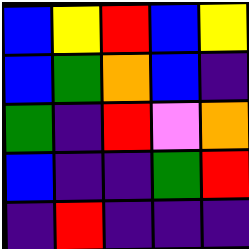[["blue", "yellow", "red", "blue", "yellow"], ["blue", "green", "orange", "blue", "indigo"], ["green", "indigo", "red", "violet", "orange"], ["blue", "indigo", "indigo", "green", "red"], ["indigo", "red", "indigo", "indigo", "indigo"]]